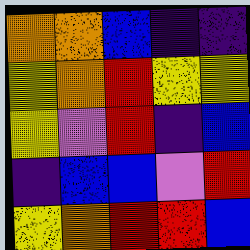[["orange", "orange", "blue", "indigo", "indigo"], ["yellow", "orange", "red", "yellow", "yellow"], ["yellow", "violet", "red", "indigo", "blue"], ["indigo", "blue", "blue", "violet", "red"], ["yellow", "orange", "red", "red", "blue"]]